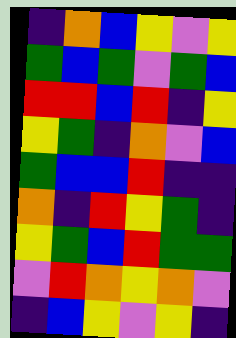[["indigo", "orange", "blue", "yellow", "violet", "yellow"], ["green", "blue", "green", "violet", "green", "blue"], ["red", "red", "blue", "red", "indigo", "yellow"], ["yellow", "green", "indigo", "orange", "violet", "blue"], ["green", "blue", "blue", "red", "indigo", "indigo"], ["orange", "indigo", "red", "yellow", "green", "indigo"], ["yellow", "green", "blue", "red", "green", "green"], ["violet", "red", "orange", "yellow", "orange", "violet"], ["indigo", "blue", "yellow", "violet", "yellow", "indigo"]]